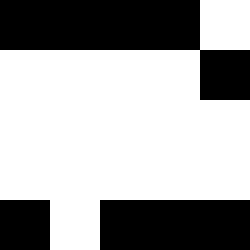[["black", "black", "black", "black", "white"], ["white", "white", "white", "white", "black"], ["white", "white", "white", "white", "white"], ["white", "white", "white", "white", "white"], ["black", "white", "black", "black", "black"]]